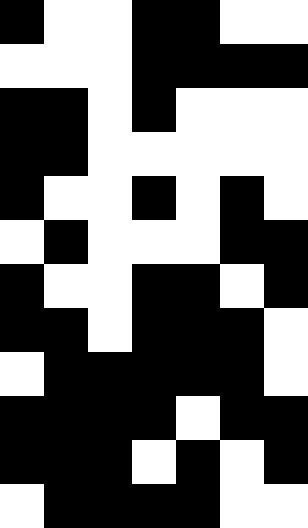[["black", "white", "white", "black", "black", "white", "white"], ["white", "white", "white", "black", "black", "black", "black"], ["black", "black", "white", "black", "white", "white", "white"], ["black", "black", "white", "white", "white", "white", "white"], ["black", "white", "white", "black", "white", "black", "white"], ["white", "black", "white", "white", "white", "black", "black"], ["black", "white", "white", "black", "black", "white", "black"], ["black", "black", "white", "black", "black", "black", "white"], ["white", "black", "black", "black", "black", "black", "white"], ["black", "black", "black", "black", "white", "black", "black"], ["black", "black", "black", "white", "black", "white", "black"], ["white", "black", "black", "black", "black", "white", "white"]]